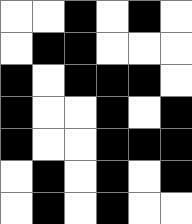[["white", "white", "black", "white", "black", "white"], ["white", "black", "black", "white", "white", "white"], ["black", "white", "black", "black", "black", "white"], ["black", "white", "white", "black", "white", "black"], ["black", "white", "white", "black", "black", "black"], ["white", "black", "white", "black", "white", "black"], ["white", "black", "white", "black", "white", "white"]]